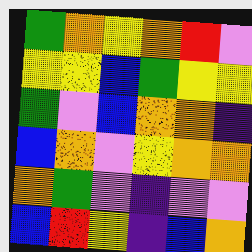[["green", "orange", "yellow", "orange", "red", "violet"], ["yellow", "yellow", "blue", "green", "yellow", "yellow"], ["green", "violet", "blue", "orange", "orange", "indigo"], ["blue", "orange", "violet", "yellow", "orange", "orange"], ["orange", "green", "violet", "indigo", "violet", "violet"], ["blue", "red", "yellow", "indigo", "blue", "orange"]]